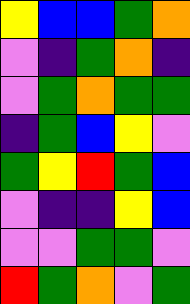[["yellow", "blue", "blue", "green", "orange"], ["violet", "indigo", "green", "orange", "indigo"], ["violet", "green", "orange", "green", "green"], ["indigo", "green", "blue", "yellow", "violet"], ["green", "yellow", "red", "green", "blue"], ["violet", "indigo", "indigo", "yellow", "blue"], ["violet", "violet", "green", "green", "violet"], ["red", "green", "orange", "violet", "green"]]